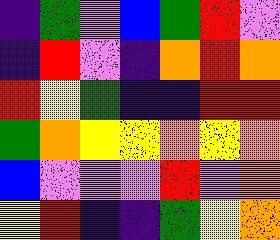[["indigo", "green", "violet", "blue", "green", "red", "violet"], ["indigo", "red", "violet", "indigo", "orange", "red", "orange"], ["red", "yellow", "green", "indigo", "indigo", "red", "red"], ["green", "orange", "yellow", "yellow", "orange", "yellow", "orange"], ["blue", "violet", "violet", "violet", "red", "violet", "orange"], ["yellow", "red", "indigo", "indigo", "green", "yellow", "orange"]]